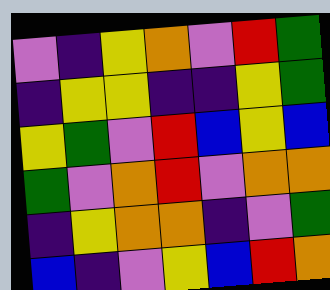[["violet", "indigo", "yellow", "orange", "violet", "red", "green"], ["indigo", "yellow", "yellow", "indigo", "indigo", "yellow", "green"], ["yellow", "green", "violet", "red", "blue", "yellow", "blue"], ["green", "violet", "orange", "red", "violet", "orange", "orange"], ["indigo", "yellow", "orange", "orange", "indigo", "violet", "green"], ["blue", "indigo", "violet", "yellow", "blue", "red", "orange"]]